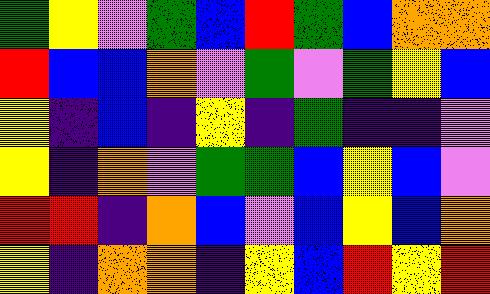[["green", "yellow", "violet", "green", "blue", "red", "green", "blue", "orange", "orange"], ["red", "blue", "blue", "orange", "violet", "green", "violet", "green", "yellow", "blue"], ["yellow", "indigo", "blue", "indigo", "yellow", "indigo", "green", "indigo", "indigo", "violet"], ["yellow", "indigo", "orange", "violet", "green", "green", "blue", "yellow", "blue", "violet"], ["red", "red", "indigo", "orange", "blue", "violet", "blue", "yellow", "blue", "orange"], ["yellow", "indigo", "orange", "orange", "indigo", "yellow", "blue", "red", "yellow", "red"]]